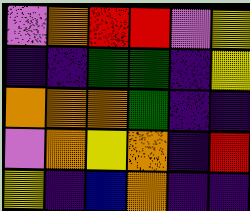[["violet", "orange", "red", "red", "violet", "yellow"], ["indigo", "indigo", "green", "green", "indigo", "yellow"], ["orange", "orange", "orange", "green", "indigo", "indigo"], ["violet", "orange", "yellow", "orange", "indigo", "red"], ["yellow", "indigo", "blue", "orange", "indigo", "indigo"]]